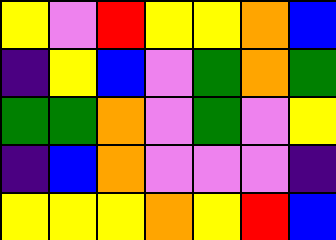[["yellow", "violet", "red", "yellow", "yellow", "orange", "blue"], ["indigo", "yellow", "blue", "violet", "green", "orange", "green"], ["green", "green", "orange", "violet", "green", "violet", "yellow"], ["indigo", "blue", "orange", "violet", "violet", "violet", "indigo"], ["yellow", "yellow", "yellow", "orange", "yellow", "red", "blue"]]